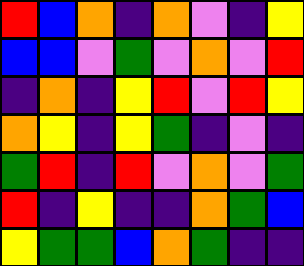[["red", "blue", "orange", "indigo", "orange", "violet", "indigo", "yellow"], ["blue", "blue", "violet", "green", "violet", "orange", "violet", "red"], ["indigo", "orange", "indigo", "yellow", "red", "violet", "red", "yellow"], ["orange", "yellow", "indigo", "yellow", "green", "indigo", "violet", "indigo"], ["green", "red", "indigo", "red", "violet", "orange", "violet", "green"], ["red", "indigo", "yellow", "indigo", "indigo", "orange", "green", "blue"], ["yellow", "green", "green", "blue", "orange", "green", "indigo", "indigo"]]